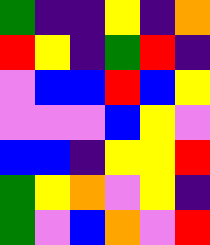[["green", "indigo", "indigo", "yellow", "indigo", "orange"], ["red", "yellow", "indigo", "green", "red", "indigo"], ["violet", "blue", "blue", "red", "blue", "yellow"], ["violet", "violet", "violet", "blue", "yellow", "violet"], ["blue", "blue", "indigo", "yellow", "yellow", "red"], ["green", "yellow", "orange", "violet", "yellow", "indigo"], ["green", "violet", "blue", "orange", "violet", "red"]]